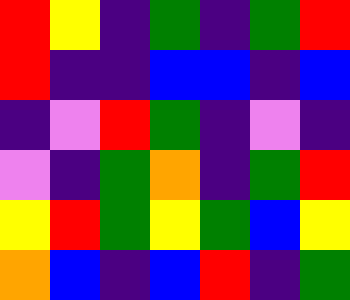[["red", "yellow", "indigo", "green", "indigo", "green", "red"], ["red", "indigo", "indigo", "blue", "blue", "indigo", "blue"], ["indigo", "violet", "red", "green", "indigo", "violet", "indigo"], ["violet", "indigo", "green", "orange", "indigo", "green", "red"], ["yellow", "red", "green", "yellow", "green", "blue", "yellow"], ["orange", "blue", "indigo", "blue", "red", "indigo", "green"]]